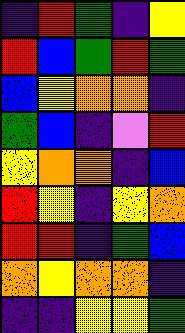[["indigo", "red", "green", "indigo", "yellow"], ["red", "blue", "green", "red", "green"], ["blue", "yellow", "orange", "orange", "indigo"], ["green", "blue", "indigo", "violet", "red"], ["yellow", "orange", "orange", "indigo", "blue"], ["red", "yellow", "indigo", "yellow", "orange"], ["red", "red", "indigo", "green", "blue"], ["orange", "yellow", "orange", "orange", "indigo"], ["indigo", "indigo", "yellow", "yellow", "green"]]